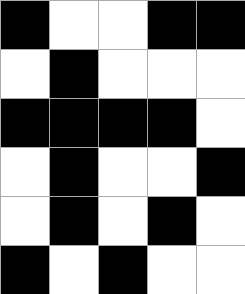[["black", "white", "white", "black", "black"], ["white", "black", "white", "white", "white"], ["black", "black", "black", "black", "white"], ["white", "black", "white", "white", "black"], ["white", "black", "white", "black", "white"], ["black", "white", "black", "white", "white"]]